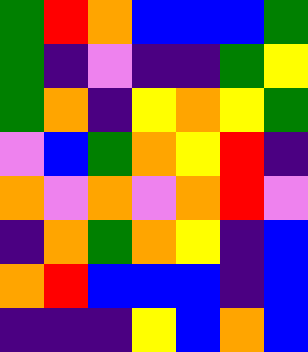[["green", "red", "orange", "blue", "blue", "blue", "green"], ["green", "indigo", "violet", "indigo", "indigo", "green", "yellow"], ["green", "orange", "indigo", "yellow", "orange", "yellow", "green"], ["violet", "blue", "green", "orange", "yellow", "red", "indigo"], ["orange", "violet", "orange", "violet", "orange", "red", "violet"], ["indigo", "orange", "green", "orange", "yellow", "indigo", "blue"], ["orange", "red", "blue", "blue", "blue", "indigo", "blue"], ["indigo", "indigo", "indigo", "yellow", "blue", "orange", "blue"]]